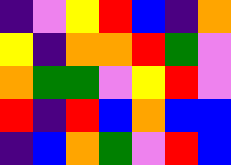[["indigo", "violet", "yellow", "red", "blue", "indigo", "orange"], ["yellow", "indigo", "orange", "orange", "red", "green", "violet"], ["orange", "green", "green", "violet", "yellow", "red", "violet"], ["red", "indigo", "red", "blue", "orange", "blue", "blue"], ["indigo", "blue", "orange", "green", "violet", "red", "blue"]]